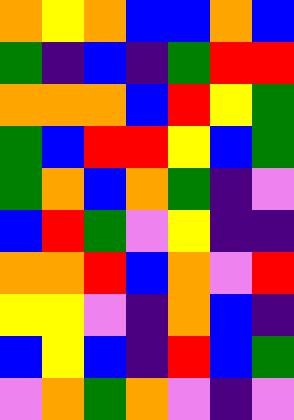[["orange", "yellow", "orange", "blue", "blue", "orange", "blue"], ["green", "indigo", "blue", "indigo", "green", "red", "red"], ["orange", "orange", "orange", "blue", "red", "yellow", "green"], ["green", "blue", "red", "red", "yellow", "blue", "green"], ["green", "orange", "blue", "orange", "green", "indigo", "violet"], ["blue", "red", "green", "violet", "yellow", "indigo", "indigo"], ["orange", "orange", "red", "blue", "orange", "violet", "red"], ["yellow", "yellow", "violet", "indigo", "orange", "blue", "indigo"], ["blue", "yellow", "blue", "indigo", "red", "blue", "green"], ["violet", "orange", "green", "orange", "violet", "indigo", "violet"]]